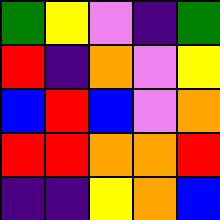[["green", "yellow", "violet", "indigo", "green"], ["red", "indigo", "orange", "violet", "yellow"], ["blue", "red", "blue", "violet", "orange"], ["red", "red", "orange", "orange", "red"], ["indigo", "indigo", "yellow", "orange", "blue"]]